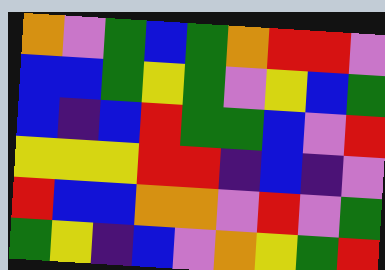[["orange", "violet", "green", "blue", "green", "orange", "red", "red", "violet"], ["blue", "blue", "green", "yellow", "green", "violet", "yellow", "blue", "green"], ["blue", "indigo", "blue", "red", "green", "green", "blue", "violet", "red"], ["yellow", "yellow", "yellow", "red", "red", "indigo", "blue", "indigo", "violet"], ["red", "blue", "blue", "orange", "orange", "violet", "red", "violet", "green"], ["green", "yellow", "indigo", "blue", "violet", "orange", "yellow", "green", "red"]]